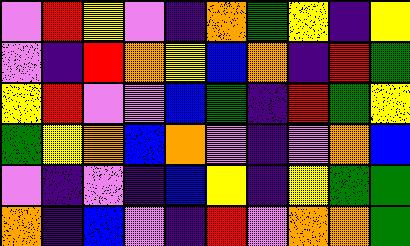[["violet", "red", "yellow", "violet", "indigo", "orange", "green", "yellow", "indigo", "yellow"], ["violet", "indigo", "red", "orange", "yellow", "blue", "orange", "indigo", "red", "green"], ["yellow", "red", "violet", "violet", "blue", "green", "indigo", "red", "green", "yellow"], ["green", "yellow", "orange", "blue", "orange", "violet", "indigo", "violet", "orange", "blue"], ["violet", "indigo", "violet", "indigo", "blue", "yellow", "indigo", "yellow", "green", "green"], ["orange", "indigo", "blue", "violet", "indigo", "red", "violet", "orange", "orange", "green"]]